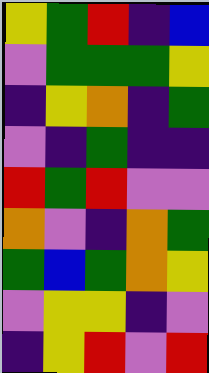[["yellow", "green", "red", "indigo", "blue"], ["violet", "green", "green", "green", "yellow"], ["indigo", "yellow", "orange", "indigo", "green"], ["violet", "indigo", "green", "indigo", "indigo"], ["red", "green", "red", "violet", "violet"], ["orange", "violet", "indigo", "orange", "green"], ["green", "blue", "green", "orange", "yellow"], ["violet", "yellow", "yellow", "indigo", "violet"], ["indigo", "yellow", "red", "violet", "red"]]